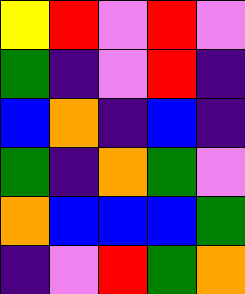[["yellow", "red", "violet", "red", "violet"], ["green", "indigo", "violet", "red", "indigo"], ["blue", "orange", "indigo", "blue", "indigo"], ["green", "indigo", "orange", "green", "violet"], ["orange", "blue", "blue", "blue", "green"], ["indigo", "violet", "red", "green", "orange"]]